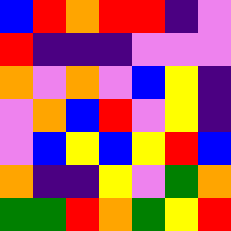[["blue", "red", "orange", "red", "red", "indigo", "violet"], ["red", "indigo", "indigo", "indigo", "violet", "violet", "violet"], ["orange", "violet", "orange", "violet", "blue", "yellow", "indigo"], ["violet", "orange", "blue", "red", "violet", "yellow", "indigo"], ["violet", "blue", "yellow", "blue", "yellow", "red", "blue"], ["orange", "indigo", "indigo", "yellow", "violet", "green", "orange"], ["green", "green", "red", "orange", "green", "yellow", "red"]]